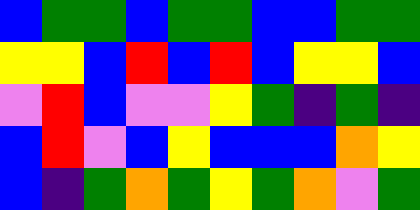[["blue", "green", "green", "blue", "green", "green", "blue", "blue", "green", "green"], ["yellow", "yellow", "blue", "red", "blue", "red", "blue", "yellow", "yellow", "blue"], ["violet", "red", "blue", "violet", "violet", "yellow", "green", "indigo", "green", "indigo"], ["blue", "red", "violet", "blue", "yellow", "blue", "blue", "blue", "orange", "yellow"], ["blue", "indigo", "green", "orange", "green", "yellow", "green", "orange", "violet", "green"]]